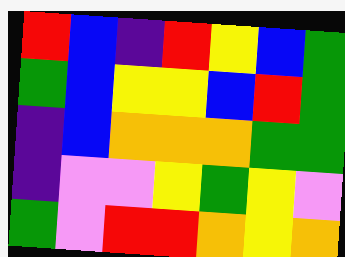[["red", "blue", "indigo", "red", "yellow", "blue", "green"], ["green", "blue", "yellow", "yellow", "blue", "red", "green"], ["indigo", "blue", "orange", "orange", "orange", "green", "green"], ["indigo", "violet", "violet", "yellow", "green", "yellow", "violet"], ["green", "violet", "red", "red", "orange", "yellow", "orange"]]